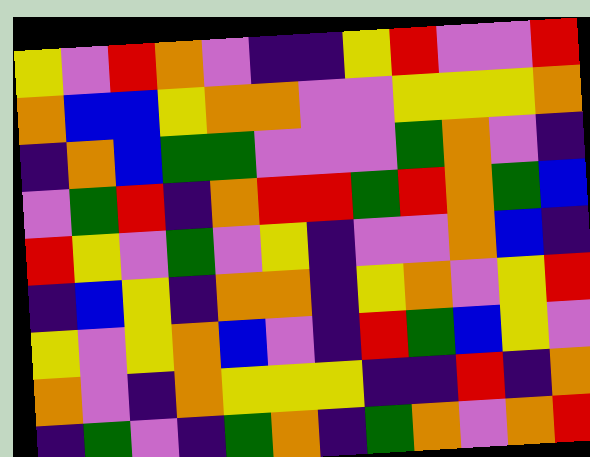[["yellow", "violet", "red", "orange", "violet", "indigo", "indigo", "yellow", "red", "violet", "violet", "red"], ["orange", "blue", "blue", "yellow", "orange", "orange", "violet", "violet", "yellow", "yellow", "yellow", "orange"], ["indigo", "orange", "blue", "green", "green", "violet", "violet", "violet", "green", "orange", "violet", "indigo"], ["violet", "green", "red", "indigo", "orange", "red", "red", "green", "red", "orange", "green", "blue"], ["red", "yellow", "violet", "green", "violet", "yellow", "indigo", "violet", "violet", "orange", "blue", "indigo"], ["indigo", "blue", "yellow", "indigo", "orange", "orange", "indigo", "yellow", "orange", "violet", "yellow", "red"], ["yellow", "violet", "yellow", "orange", "blue", "violet", "indigo", "red", "green", "blue", "yellow", "violet"], ["orange", "violet", "indigo", "orange", "yellow", "yellow", "yellow", "indigo", "indigo", "red", "indigo", "orange"], ["indigo", "green", "violet", "indigo", "green", "orange", "indigo", "green", "orange", "violet", "orange", "red"]]